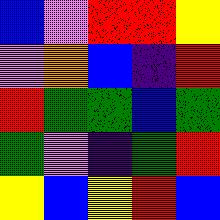[["blue", "violet", "red", "red", "yellow"], ["violet", "orange", "blue", "indigo", "red"], ["red", "green", "green", "blue", "green"], ["green", "violet", "indigo", "green", "red"], ["yellow", "blue", "yellow", "red", "blue"]]